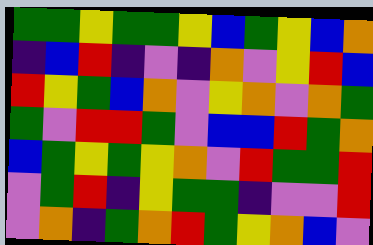[["green", "green", "yellow", "green", "green", "yellow", "blue", "green", "yellow", "blue", "orange"], ["indigo", "blue", "red", "indigo", "violet", "indigo", "orange", "violet", "yellow", "red", "blue"], ["red", "yellow", "green", "blue", "orange", "violet", "yellow", "orange", "violet", "orange", "green"], ["green", "violet", "red", "red", "green", "violet", "blue", "blue", "red", "green", "orange"], ["blue", "green", "yellow", "green", "yellow", "orange", "violet", "red", "green", "green", "red"], ["violet", "green", "red", "indigo", "yellow", "green", "green", "indigo", "violet", "violet", "red"], ["violet", "orange", "indigo", "green", "orange", "red", "green", "yellow", "orange", "blue", "violet"]]